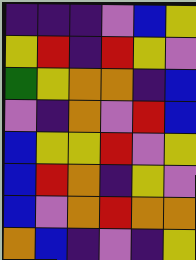[["indigo", "indigo", "indigo", "violet", "blue", "yellow"], ["yellow", "red", "indigo", "red", "yellow", "violet"], ["green", "yellow", "orange", "orange", "indigo", "blue"], ["violet", "indigo", "orange", "violet", "red", "blue"], ["blue", "yellow", "yellow", "red", "violet", "yellow"], ["blue", "red", "orange", "indigo", "yellow", "violet"], ["blue", "violet", "orange", "red", "orange", "orange"], ["orange", "blue", "indigo", "violet", "indigo", "yellow"]]